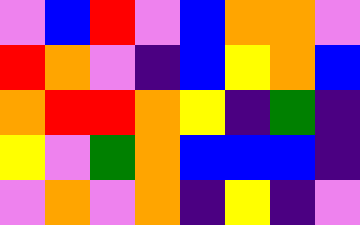[["violet", "blue", "red", "violet", "blue", "orange", "orange", "violet"], ["red", "orange", "violet", "indigo", "blue", "yellow", "orange", "blue"], ["orange", "red", "red", "orange", "yellow", "indigo", "green", "indigo"], ["yellow", "violet", "green", "orange", "blue", "blue", "blue", "indigo"], ["violet", "orange", "violet", "orange", "indigo", "yellow", "indigo", "violet"]]